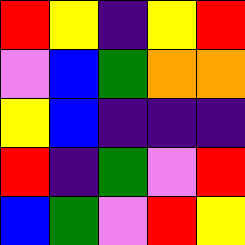[["red", "yellow", "indigo", "yellow", "red"], ["violet", "blue", "green", "orange", "orange"], ["yellow", "blue", "indigo", "indigo", "indigo"], ["red", "indigo", "green", "violet", "red"], ["blue", "green", "violet", "red", "yellow"]]